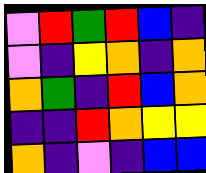[["violet", "red", "green", "red", "blue", "indigo"], ["violet", "indigo", "yellow", "orange", "indigo", "orange"], ["orange", "green", "indigo", "red", "blue", "orange"], ["indigo", "indigo", "red", "orange", "yellow", "yellow"], ["orange", "indigo", "violet", "indigo", "blue", "blue"]]